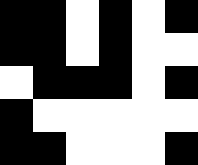[["black", "black", "white", "black", "white", "black"], ["black", "black", "white", "black", "white", "white"], ["white", "black", "black", "black", "white", "black"], ["black", "white", "white", "white", "white", "white"], ["black", "black", "white", "white", "white", "black"]]